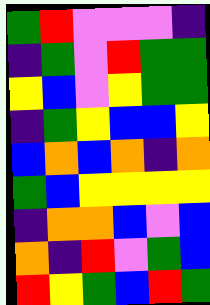[["green", "red", "violet", "violet", "violet", "indigo"], ["indigo", "green", "violet", "red", "green", "green"], ["yellow", "blue", "violet", "yellow", "green", "green"], ["indigo", "green", "yellow", "blue", "blue", "yellow"], ["blue", "orange", "blue", "orange", "indigo", "orange"], ["green", "blue", "yellow", "yellow", "yellow", "yellow"], ["indigo", "orange", "orange", "blue", "violet", "blue"], ["orange", "indigo", "red", "violet", "green", "blue"], ["red", "yellow", "green", "blue", "red", "green"]]